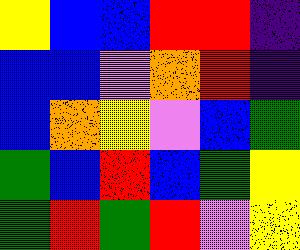[["yellow", "blue", "blue", "red", "red", "indigo"], ["blue", "blue", "violet", "orange", "red", "indigo"], ["blue", "orange", "yellow", "violet", "blue", "green"], ["green", "blue", "red", "blue", "green", "yellow"], ["green", "red", "green", "red", "violet", "yellow"]]